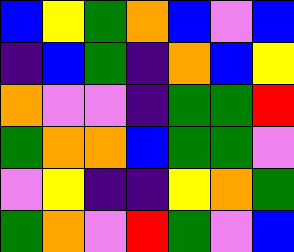[["blue", "yellow", "green", "orange", "blue", "violet", "blue"], ["indigo", "blue", "green", "indigo", "orange", "blue", "yellow"], ["orange", "violet", "violet", "indigo", "green", "green", "red"], ["green", "orange", "orange", "blue", "green", "green", "violet"], ["violet", "yellow", "indigo", "indigo", "yellow", "orange", "green"], ["green", "orange", "violet", "red", "green", "violet", "blue"]]